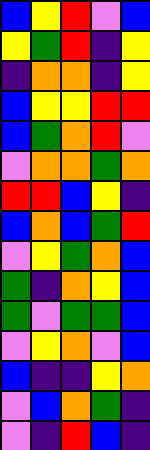[["blue", "yellow", "red", "violet", "blue"], ["yellow", "green", "red", "indigo", "yellow"], ["indigo", "orange", "orange", "indigo", "yellow"], ["blue", "yellow", "yellow", "red", "red"], ["blue", "green", "orange", "red", "violet"], ["violet", "orange", "orange", "green", "orange"], ["red", "red", "blue", "yellow", "indigo"], ["blue", "orange", "blue", "green", "red"], ["violet", "yellow", "green", "orange", "blue"], ["green", "indigo", "orange", "yellow", "blue"], ["green", "violet", "green", "green", "blue"], ["violet", "yellow", "orange", "violet", "blue"], ["blue", "indigo", "indigo", "yellow", "orange"], ["violet", "blue", "orange", "green", "indigo"], ["violet", "indigo", "red", "blue", "indigo"]]